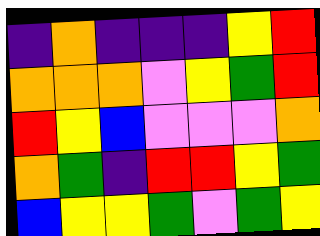[["indigo", "orange", "indigo", "indigo", "indigo", "yellow", "red"], ["orange", "orange", "orange", "violet", "yellow", "green", "red"], ["red", "yellow", "blue", "violet", "violet", "violet", "orange"], ["orange", "green", "indigo", "red", "red", "yellow", "green"], ["blue", "yellow", "yellow", "green", "violet", "green", "yellow"]]